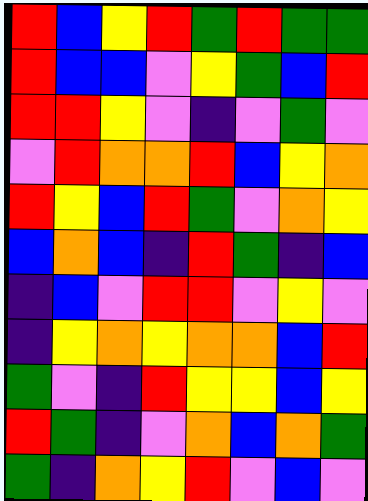[["red", "blue", "yellow", "red", "green", "red", "green", "green"], ["red", "blue", "blue", "violet", "yellow", "green", "blue", "red"], ["red", "red", "yellow", "violet", "indigo", "violet", "green", "violet"], ["violet", "red", "orange", "orange", "red", "blue", "yellow", "orange"], ["red", "yellow", "blue", "red", "green", "violet", "orange", "yellow"], ["blue", "orange", "blue", "indigo", "red", "green", "indigo", "blue"], ["indigo", "blue", "violet", "red", "red", "violet", "yellow", "violet"], ["indigo", "yellow", "orange", "yellow", "orange", "orange", "blue", "red"], ["green", "violet", "indigo", "red", "yellow", "yellow", "blue", "yellow"], ["red", "green", "indigo", "violet", "orange", "blue", "orange", "green"], ["green", "indigo", "orange", "yellow", "red", "violet", "blue", "violet"]]